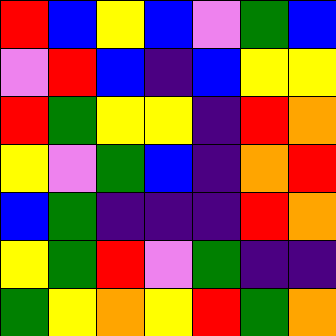[["red", "blue", "yellow", "blue", "violet", "green", "blue"], ["violet", "red", "blue", "indigo", "blue", "yellow", "yellow"], ["red", "green", "yellow", "yellow", "indigo", "red", "orange"], ["yellow", "violet", "green", "blue", "indigo", "orange", "red"], ["blue", "green", "indigo", "indigo", "indigo", "red", "orange"], ["yellow", "green", "red", "violet", "green", "indigo", "indigo"], ["green", "yellow", "orange", "yellow", "red", "green", "orange"]]